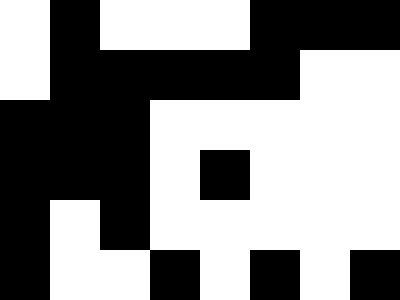[["white", "black", "white", "white", "white", "black", "black", "black"], ["white", "black", "black", "black", "black", "black", "white", "white"], ["black", "black", "black", "white", "white", "white", "white", "white"], ["black", "black", "black", "white", "black", "white", "white", "white"], ["black", "white", "black", "white", "white", "white", "white", "white"], ["black", "white", "white", "black", "white", "black", "white", "black"]]